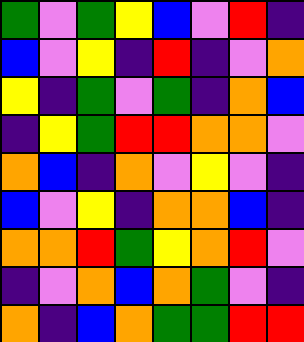[["green", "violet", "green", "yellow", "blue", "violet", "red", "indigo"], ["blue", "violet", "yellow", "indigo", "red", "indigo", "violet", "orange"], ["yellow", "indigo", "green", "violet", "green", "indigo", "orange", "blue"], ["indigo", "yellow", "green", "red", "red", "orange", "orange", "violet"], ["orange", "blue", "indigo", "orange", "violet", "yellow", "violet", "indigo"], ["blue", "violet", "yellow", "indigo", "orange", "orange", "blue", "indigo"], ["orange", "orange", "red", "green", "yellow", "orange", "red", "violet"], ["indigo", "violet", "orange", "blue", "orange", "green", "violet", "indigo"], ["orange", "indigo", "blue", "orange", "green", "green", "red", "red"]]